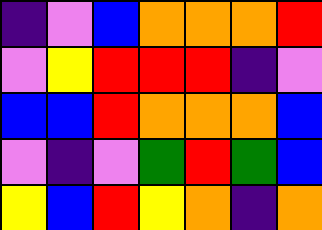[["indigo", "violet", "blue", "orange", "orange", "orange", "red"], ["violet", "yellow", "red", "red", "red", "indigo", "violet"], ["blue", "blue", "red", "orange", "orange", "orange", "blue"], ["violet", "indigo", "violet", "green", "red", "green", "blue"], ["yellow", "blue", "red", "yellow", "orange", "indigo", "orange"]]